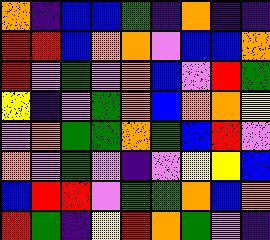[["orange", "indigo", "blue", "blue", "green", "indigo", "orange", "indigo", "indigo"], ["red", "red", "blue", "orange", "orange", "violet", "blue", "blue", "orange"], ["red", "violet", "green", "violet", "orange", "blue", "violet", "red", "green"], ["yellow", "indigo", "violet", "green", "orange", "blue", "orange", "orange", "yellow"], ["violet", "orange", "green", "green", "orange", "green", "blue", "red", "violet"], ["orange", "violet", "green", "violet", "indigo", "violet", "yellow", "yellow", "blue"], ["blue", "red", "red", "violet", "green", "green", "orange", "blue", "orange"], ["red", "green", "indigo", "yellow", "red", "orange", "green", "violet", "indigo"]]